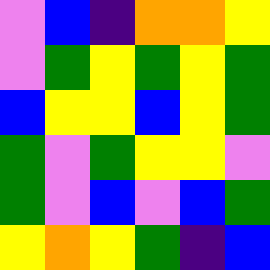[["violet", "blue", "indigo", "orange", "orange", "yellow"], ["violet", "green", "yellow", "green", "yellow", "green"], ["blue", "yellow", "yellow", "blue", "yellow", "green"], ["green", "violet", "green", "yellow", "yellow", "violet"], ["green", "violet", "blue", "violet", "blue", "green"], ["yellow", "orange", "yellow", "green", "indigo", "blue"]]